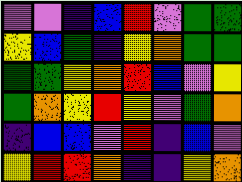[["violet", "violet", "indigo", "blue", "red", "violet", "green", "green"], ["yellow", "blue", "green", "indigo", "yellow", "orange", "green", "green"], ["green", "green", "yellow", "orange", "red", "blue", "violet", "yellow"], ["green", "orange", "yellow", "red", "yellow", "violet", "green", "orange"], ["indigo", "blue", "blue", "violet", "red", "indigo", "blue", "violet"], ["yellow", "red", "red", "orange", "indigo", "indigo", "yellow", "orange"]]